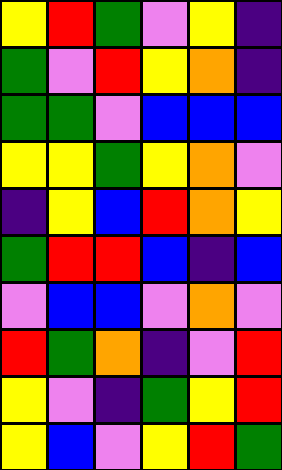[["yellow", "red", "green", "violet", "yellow", "indigo"], ["green", "violet", "red", "yellow", "orange", "indigo"], ["green", "green", "violet", "blue", "blue", "blue"], ["yellow", "yellow", "green", "yellow", "orange", "violet"], ["indigo", "yellow", "blue", "red", "orange", "yellow"], ["green", "red", "red", "blue", "indigo", "blue"], ["violet", "blue", "blue", "violet", "orange", "violet"], ["red", "green", "orange", "indigo", "violet", "red"], ["yellow", "violet", "indigo", "green", "yellow", "red"], ["yellow", "blue", "violet", "yellow", "red", "green"]]